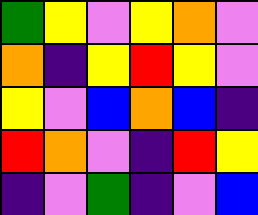[["green", "yellow", "violet", "yellow", "orange", "violet"], ["orange", "indigo", "yellow", "red", "yellow", "violet"], ["yellow", "violet", "blue", "orange", "blue", "indigo"], ["red", "orange", "violet", "indigo", "red", "yellow"], ["indigo", "violet", "green", "indigo", "violet", "blue"]]